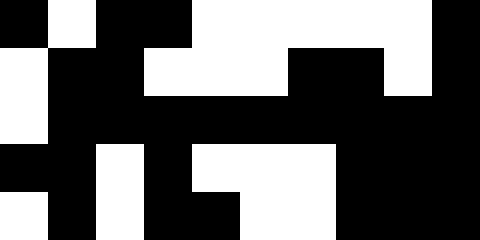[["black", "white", "black", "black", "white", "white", "white", "white", "white", "black"], ["white", "black", "black", "white", "white", "white", "black", "black", "white", "black"], ["white", "black", "black", "black", "black", "black", "black", "black", "black", "black"], ["black", "black", "white", "black", "white", "white", "white", "black", "black", "black"], ["white", "black", "white", "black", "black", "white", "white", "black", "black", "black"]]